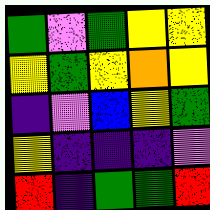[["green", "violet", "green", "yellow", "yellow"], ["yellow", "green", "yellow", "orange", "yellow"], ["indigo", "violet", "blue", "yellow", "green"], ["yellow", "indigo", "indigo", "indigo", "violet"], ["red", "indigo", "green", "green", "red"]]